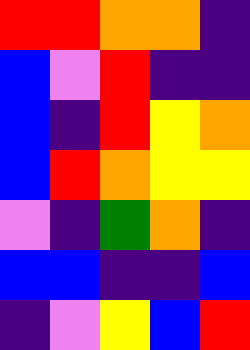[["red", "red", "orange", "orange", "indigo"], ["blue", "violet", "red", "indigo", "indigo"], ["blue", "indigo", "red", "yellow", "orange"], ["blue", "red", "orange", "yellow", "yellow"], ["violet", "indigo", "green", "orange", "indigo"], ["blue", "blue", "indigo", "indigo", "blue"], ["indigo", "violet", "yellow", "blue", "red"]]